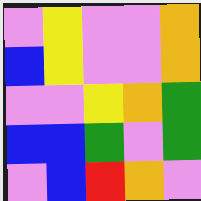[["violet", "yellow", "violet", "violet", "orange"], ["blue", "yellow", "violet", "violet", "orange"], ["violet", "violet", "yellow", "orange", "green"], ["blue", "blue", "green", "violet", "green"], ["violet", "blue", "red", "orange", "violet"]]